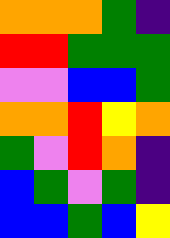[["orange", "orange", "orange", "green", "indigo"], ["red", "red", "green", "green", "green"], ["violet", "violet", "blue", "blue", "green"], ["orange", "orange", "red", "yellow", "orange"], ["green", "violet", "red", "orange", "indigo"], ["blue", "green", "violet", "green", "indigo"], ["blue", "blue", "green", "blue", "yellow"]]